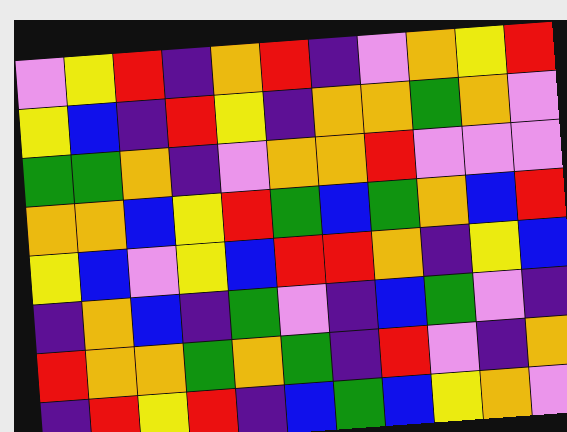[["violet", "yellow", "red", "indigo", "orange", "red", "indigo", "violet", "orange", "yellow", "red"], ["yellow", "blue", "indigo", "red", "yellow", "indigo", "orange", "orange", "green", "orange", "violet"], ["green", "green", "orange", "indigo", "violet", "orange", "orange", "red", "violet", "violet", "violet"], ["orange", "orange", "blue", "yellow", "red", "green", "blue", "green", "orange", "blue", "red"], ["yellow", "blue", "violet", "yellow", "blue", "red", "red", "orange", "indigo", "yellow", "blue"], ["indigo", "orange", "blue", "indigo", "green", "violet", "indigo", "blue", "green", "violet", "indigo"], ["red", "orange", "orange", "green", "orange", "green", "indigo", "red", "violet", "indigo", "orange"], ["indigo", "red", "yellow", "red", "indigo", "blue", "green", "blue", "yellow", "orange", "violet"]]